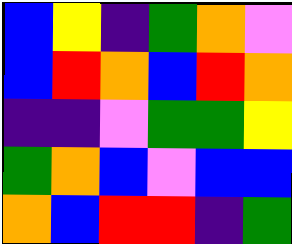[["blue", "yellow", "indigo", "green", "orange", "violet"], ["blue", "red", "orange", "blue", "red", "orange"], ["indigo", "indigo", "violet", "green", "green", "yellow"], ["green", "orange", "blue", "violet", "blue", "blue"], ["orange", "blue", "red", "red", "indigo", "green"]]